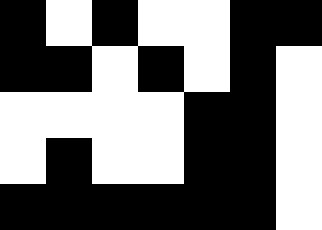[["black", "white", "black", "white", "white", "black", "black"], ["black", "black", "white", "black", "white", "black", "white"], ["white", "white", "white", "white", "black", "black", "white"], ["white", "black", "white", "white", "black", "black", "white"], ["black", "black", "black", "black", "black", "black", "white"]]